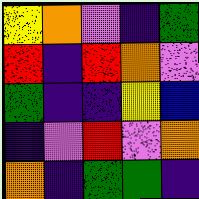[["yellow", "orange", "violet", "indigo", "green"], ["red", "indigo", "red", "orange", "violet"], ["green", "indigo", "indigo", "yellow", "blue"], ["indigo", "violet", "red", "violet", "orange"], ["orange", "indigo", "green", "green", "indigo"]]